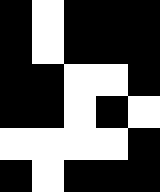[["black", "white", "black", "black", "black"], ["black", "white", "black", "black", "black"], ["black", "black", "white", "white", "black"], ["black", "black", "white", "black", "white"], ["white", "white", "white", "white", "black"], ["black", "white", "black", "black", "black"]]